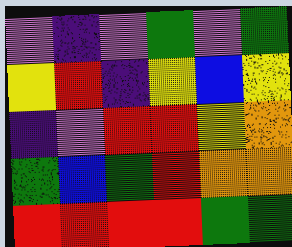[["violet", "indigo", "violet", "green", "violet", "green"], ["yellow", "red", "indigo", "yellow", "blue", "yellow"], ["indigo", "violet", "red", "red", "yellow", "orange"], ["green", "blue", "green", "red", "orange", "orange"], ["red", "red", "red", "red", "green", "green"]]